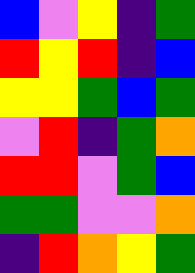[["blue", "violet", "yellow", "indigo", "green"], ["red", "yellow", "red", "indigo", "blue"], ["yellow", "yellow", "green", "blue", "green"], ["violet", "red", "indigo", "green", "orange"], ["red", "red", "violet", "green", "blue"], ["green", "green", "violet", "violet", "orange"], ["indigo", "red", "orange", "yellow", "green"]]